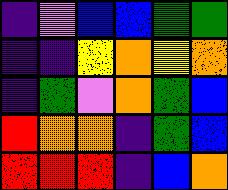[["indigo", "violet", "blue", "blue", "green", "green"], ["indigo", "indigo", "yellow", "orange", "yellow", "orange"], ["indigo", "green", "violet", "orange", "green", "blue"], ["red", "orange", "orange", "indigo", "green", "blue"], ["red", "red", "red", "indigo", "blue", "orange"]]